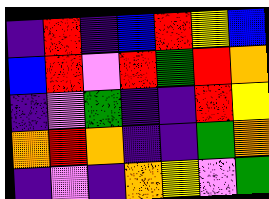[["indigo", "red", "indigo", "blue", "red", "yellow", "blue"], ["blue", "red", "violet", "red", "green", "red", "orange"], ["indigo", "violet", "green", "indigo", "indigo", "red", "yellow"], ["orange", "red", "orange", "indigo", "indigo", "green", "orange"], ["indigo", "violet", "indigo", "orange", "yellow", "violet", "green"]]